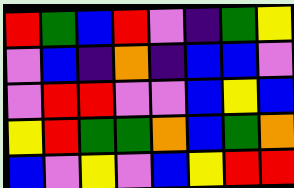[["red", "green", "blue", "red", "violet", "indigo", "green", "yellow"], ["violet", "blue", "indigo", "orange", "indigo", "blue", "blue", "violet"], ["violet", "red", "red", "violet", "violet", "blue", "yellow", "blue"], ["yellow", "red", "green", "green", "orange", "blue", "green", "orange"], ["blue", "violet", "yellow", "violet", "blue", "yellow", "red", "red"]]